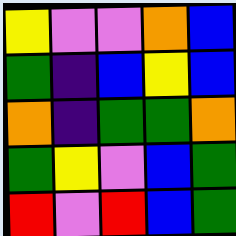[["yellow", "violet", "violet", "orange", "blue"], ["green", "indigo", "blue", "yellow", "blue"], ["orange", "indigo", "green", "green", "orange"], ["green", "yellow", "violet", "blue", "green"], ["red", "violet", "red", "blue", "green"]]